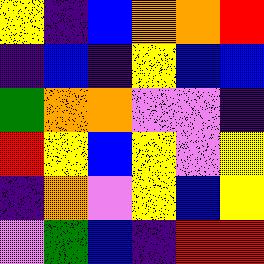[["yellow", "indigo", "blue", "orange", "orange", "red"], ["indigo", "blue", "indigo", "yellow", "blue", "blue"], ["green", "orange", "orange", "violet", "violet", "indigo"], ["red", "yellow", "blue", "yellow", "violet", "yellow"], ["indigo", "orange", "violet", "yellow", "blue", "yellow"], ["violet", "green", "blue", "indigo", "red", "red"]]